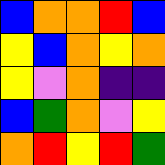[["blue", "orange", "orange", "red", "blue"], ["yellow", "blue", "orange", "yellow", "orange"], ["yellow", "violet", "orange", "indigo", "indigo"], ["blue", "green", "orange", "violet", "yellow"], ["orange", "red", "yellow", "red", "green"]]